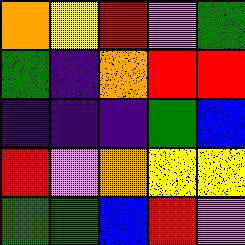[["orange", "yellow", "red", "violet", "green"], ["green", "indigo", "orange", "red", "red"], ["indigo", "indigo", "indigo", "green", "blue"], ["red", "violet", "orange", "yellow", "yellow"], ["green", "green", "blue", "red", "violet"]]